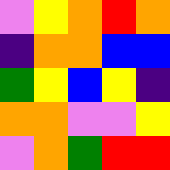[["violet", "yellow", "orange", "red", "orange"], ["indigo", "orange", "orange", "blue", "blue"], ["green", "yellow", "blue", "yellow", "indigo"], ["orange", "orange", "violet", "violet", "yellow"], ["violet", "orange", "green", "red", "red"]]